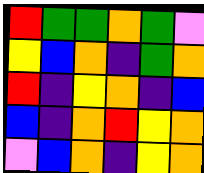[["red", "green", "green", "orange", "green", "violet"], ["yellow", "blue", "orange", "indigo", "green", "orange"], ["red", "indigo", "yellow", "orange", "indigo", "blue"], ["blue", "indigo", "orange", "red", "yellow", "orange"], ["violet", "blue", "orange", "indigo", "yellow", "orange"]]